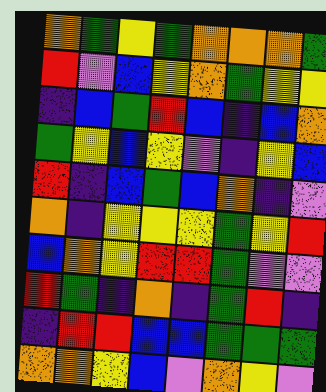[["orange", "green", "yellow", "green", "orange", "orange", "orange", "green"], ["red", "violet", "blue", "yellow", "orange", "green", "yellow", "yellow"], ["indigo", "blue", "green", "red", "blue", "indigo", "blue", "orange"], ["green", "yellow", "blue", "yellow", "violet", "indigo", "yellow", "blue"], ["red", "indigo", "blue", "green", "blue", "orange", "indigo", "violet"], ["orange", "indigo", "yellow", "yellow", "yellow", "green", "yellow", "red"], ["blue", "orange", "yellow", "red", "red", "green", "violet", "violet"], ["red", "green", "indigo", "orange", "indigo", "green", "red", "indigo"], ["indigo", "red", "red", "blue", "blue", "green", "green", "green"], ["orange", "orange", "yellow", "blue", "violet", "orange", "yellow", "violet"]]